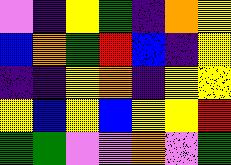[["violet", "indigo", "yellow", "green", "indigo", "orange", "yellow"], ["blue", "orange", "green", "red", "blue", "indigo", "yellow"], ["indigo", "indigo", "yellow", "orange", "indigo", "yellow", "yellow"], ["yellow", "blue", "yellow", "blue", "yellow", "yellow", "red"], ["green", "green", "violet", "violet", "orange", "violet", "green"]]